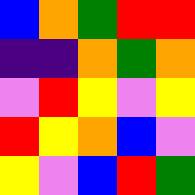[["blue", "orange", "green", "red", "red"], ["indigo", "indigo", "orange", "green", "orange"], ["violet", "red", "yellow", "violet", "yellow"], ["red", "yellow", "orange", "blue", "violet"], ["yellow", "violet", "blue", "red", "green"]]